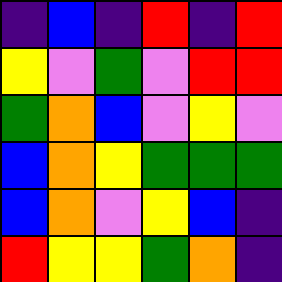[["indigo", "blue", "indigo", "red", "indigo", "red"], ["yellow", "violet", "green", "violet", "red", "red"], ["green", "orange", "blue", "violet", "yellow", "violet"], ["blue", "orange", "yellow", "green", "green", "green"], ["blue", "orange", "violet", "yellow", "blue", "indigo"], ["red", "yellow", "yellow", "green", "orange", "indigo"]]